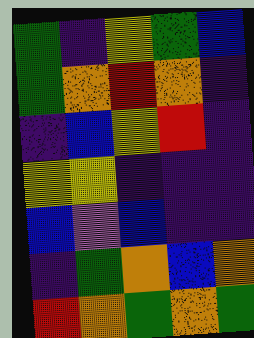[["green", "indigo", "yellow", "green", "blue"], ["green", "orange", "red", "orange", "indigo"], ["indigo", "blue", "yellow", "red", "indigo"], ["yellow", "yellow", "indigo", "indigo", "indigo"], ["blue", "violet", "blue", "indigo", "indigo"], ["indigo", "green", "orange", "blue", "orange"], ["red", "orange", "green", "orange", "green"]]